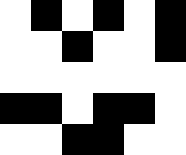[["white", "black", "white", "black", "white", "black"], ["white", "white", "black", "white", "white", "black"], ["white", "white", "white", "white", "white", "white"], ["black", "black", "white", "black", "black", "white"], ["white", "white", "black", "black", "white", "white"]]